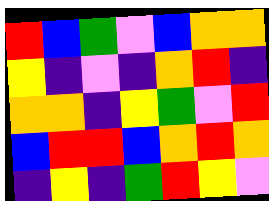[["red", "blue", "green", "violet", "blue", "orange", "orange"], ["yellow", "indigo", "violet", "indigo", "orange", "red", "indigo"], ["orange", "orange", "indigo", "yellow", "green", "violet", "red"], ["blue", "red", "red", "blue", "orange", "red", "orange"], ["indigo", "yellow", "indigo", "green", "red", "yellow", "violet"]]